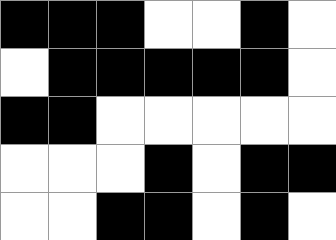[["black", "black", "black", "white", "white", "black", "white"], ["white", "black", "black", "black", "black", "black", "white"], ["black", "black", "white", "white", "white", "white", "white"], ["white", "white", "white", "black", "white", "black", "black"], ["white", "white", "black", "black", "white", "black", "white"]]